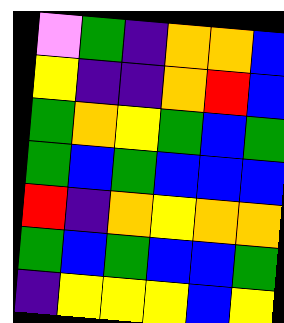[["violet", "green", "indigo", "orange", "orange", "blue"], ["yellow", "indigo", "indigo", "orange", "red", "blue"], ["green", "orange", "yellow", "green", "blue", "green"], ["green", "blue", "green", "blue", "blue", "blue"], ["red", "indigo", "orange", "yellow", "orange", "orange"], ["green", "blue", "green", "blue", "blue", "green"], ["indigo", "yellow", "yellow", "yellow", "blue", "yellow"]]